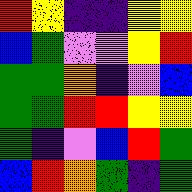[["red", "yellow", "indigo", "indigo", "yellow", "yellow"], ["blue", "green", "violet", "violet", "yellow", "red"], ["green", "green", "orange", "indigo", "violet", "blue"], ["green", "green", "red", "red", "yellow", "yellow"], ["green", "indigo", "violet", "blue", "red", "green"], ["blue", "red", "orange", "green", "indigo", "green"]]